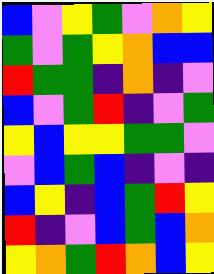[["blue", "violet", "yellow", "green", "violet", "orange", "yellow"], ["green", "violet", "green", "yellow", "orange", "blue", "blue"], ["red", "green", "green", "indigo", "orange", "indigo", "violet"], ["blue", "violet", "green", "red", "indigo", "violet", "green"], ["yellow", "blue", "yellow", "yellow", "green", "green", "violet"], ["violet", "blue", "green", "blue", "indigo", "violet", "indigo"], ["blue", "yellow", "indigo", "blue", "green", "red", "yellow"], ["red", "indigo", "violet", "blue", "green", "blue", "orange"], ["yellow", "orange", "green", "red", "orange", "blue", "yellow"]]